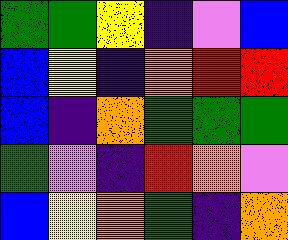[["green", "green", "yellow", "indigo", "violet", "blue"], ["blue", "yellow", "indigo", "orange", "red", "red"], ["blue", "indigo", "orange", "green", "green", "green"], ["green", "violet", "indigo", "red", "orange", "violet"], ["blue", "yellow", "orange", "green", "indigo", "orange"]]